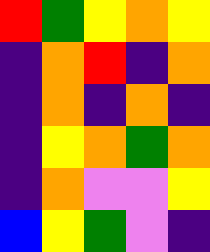[["red", "green", "yellow", "orange", "yellow"], ["indigo", "orange", "red", "indigo", "orange"], ["indigo", "orange", "indigo", "orange", "indigo"], ["indigo", "yellow", "orange", "green", "orange"], ["indigo", "orange", "violet", "violet", "yellow"], ["blue", "yellow", "green", "violet", "indigo"]]